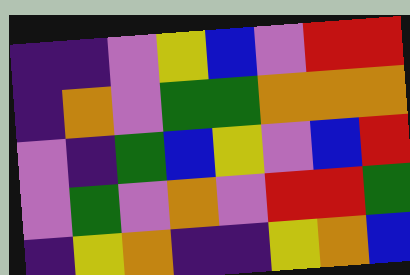[["indigo", "indigo", "violet", "yellow", "blue", "violet", "red", "red"], ["indigo", "orange", "violet", "green", "green", "orange", "orange", "orange"], ["violet", "indigo", "green", "blue", "yellow", "violet", "blue", "red"], ["violet", "green", "violet", "orange", "violet", "red", "red", "green"], ["indigo", "yellow", "orange", "indigo", "indigo", "yellow", "orange", "blue"]]